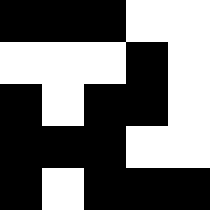[["black", "black", "black", "white", "white"], ["white", "white", "white", "black", "white"], ["black", "white", "black", "black", "white"], ["black", "black", "black", "white", "white"], ["black", "white", "black", "black", "black"]]